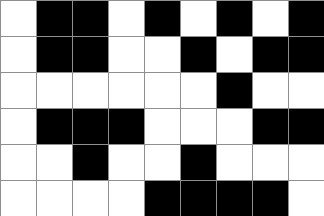[["white", "black", "black", "white", "black", "white", "black", "white", "black"], ["white", "black", "black", "white", "white", "black", "white", "black", "black"], ["white", "white", "white", "white", "white", "white", "black", "white", "white"], ["white", "black", "black", "black", "white", "white", "white", "black", "black"], ["white", "white", "black", "white", "white", "black", "white", "white", "white"], ["white", "white", "white", "white", "black", "black", "black", "black", "white"]]